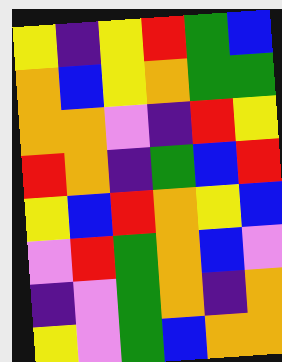[["yellow", "indigo", "yellow", "red", "green", "blue"], ["orange", "blue", "yellow", "orange", "green", "green"], ["orange", "orange", "violet", "indigo", "red", "yellow"], ["red", "orange", "indigo", "green", "blue", "red"], ["yellow", "blue", "red", "orange", "yellow", "blue"], ["violet", "red", "green", "orange", "blue", "violet"], ["indigo", "violet", "green", "orange", "indigo", "orange"], ["yellow", "violet", "green", "blue", "orange", "orange"]]